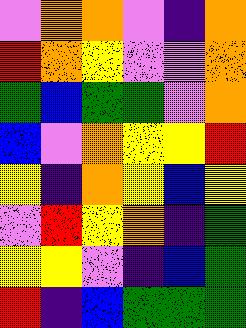[["violet", "orange", "orange", "violet", "indigo", "orange"], ["red", "orange", "yellow", "violet", "violet", "orange"], ["green", "blue", "green", "green", "violet", "orange"], ["blue", "violet", "orange", "yellow", "yellow", "red"], ["yellow", "indigo", "orange", "yellow", "blue", "yellow"], ["violet", "red", "yellow", "orange", "indigo", "green"], ["yellow", "yellow", "violet", "indigo", "blue", "green"], ["red", "indigo", "blue", "green", "green", "green"]]